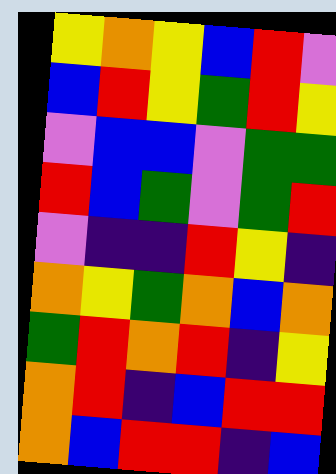[["yellow", "orange", "yellow", "blue", "red", "violet"], ["blue", "red", "yellow", "green", "red", "yellow"], ["violet", "blue", "blue", "violet", "green", "green"], ["red", "blue", "green", "violet", "green", "red"], ["violet", "indigo", "indigo", "red", "yellow", "indigo"], ["orange", "yellow", "green", "orange", "blue", "orange"], ["green", "red", "orange", "red", "indigo", "yellow"], ["orange", "red", "indigo", "blue", "red", "red"], ["orange", "blue", "red", "red", "indigo", "blue"]]